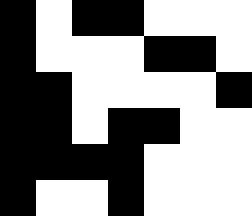[["black", "white", "black", "black", "white", "white", "white"], ["black", "white", "white", "white", "black", "black", "white"], ["black", "black", "white", "white", "white", "white", "black"], ["black", "black", "white", "black", "black", "white", "white"], ["black", "black", "black", "black", "white", "white", "white"], ["black", "white", "white", "black", "white", "white", "white"]]